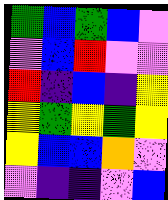[["green", "blue", "green", "blue", "violet"], ["violet", "blue", "red", "violet", "violet"], ["red", "indigo", "blue", "indigo", "yellow"], ["yellow", "green", "yellow", "green", "yellow"], ["yellow", "blue", "blue", "orange", "violet"], ["violet", "indigo", "indigo", "violet", "blue"]]